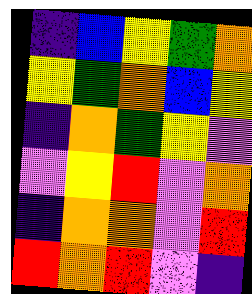[["indigo", "blue", "yellow", "green", "orange"], ["yellow", "green", "orange", "blue", "yellow"], ["indigo", "orange", "green", "yellow", "violet"], ["violet", "yellow", "red", "violet", "orange"], ["indigo", "orange", "orange", "violet", "red"], ["red", "orange", "red", "violet", "indigo"]]